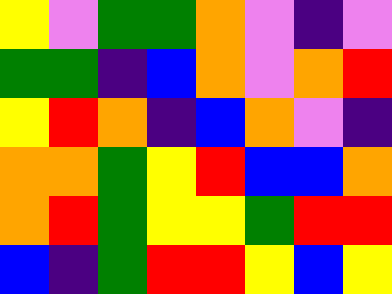[["yellow", "violet", "green", "green", "orange", "violet", "indigo", "violet"], ["green", "green", "indigo", "blue", "orange", "violet", "orange", "red"], ["yellow", "red", "orange", "indigo", "blue", "orange", "violet", "indigo"], ["orange", "orange", "green", "yellow", "red", "blue", "blue", "orange"], ["orange", "red", "green", "yellow", "yellow", "green", "red", "red"], ["blue", "indigo", "green", "red", "red", "yellow", "blue", "yellow"]]